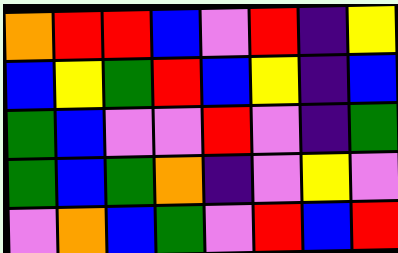[["orange", "red", "red", "blue", "violet", "red", "indigo", "yellow"], ["blue", "yellow", "green", "red", "blue", "yellow", "indigo", "blue"], ["green", "blue", "violet", "violet", "red", "violet", "indigo", "green"], ["green", "blue", "green", "orange", "indigo", "violet", "yellow", "violet"], ["violet", "orange", "blue", "green", "violet", "red", "blue", "red"]]